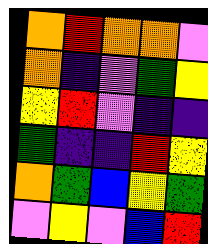[["orange", "red", "orange", "orange", "violet"], ["orange", "indigo", "violet", "green", "yellow"], ["yellow", "red", "violet", "indigo", "indigo"], ["green", "indigo", "indigo", "red", "yellow"], ["orange", "green", "blue", "yellow", "green"], ["violet", "yellow", "violet", "blue", "red"]]